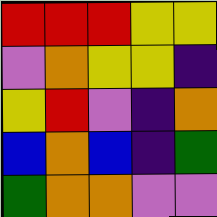[["red", "red", "red", "yellow", "yellow"], ["violet", "orange", "yellow", "yellow", "indigo"], ["yellow", "red", "violet", "indigo", "orange"], ["blue", "orange", "blue", "indigo", "green"], ["green", "orange", "orange", "violet", "violet"]]